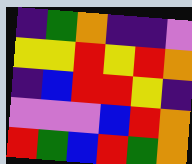[["indigo", "green", "orange", "indigo", "indigo", "violet"], ["yellow", "yellow", "red", "yellow", "red", "orange"], ["indigo", "blue", "red", "red", "yellow", "indigo"], ["violet", "violet", "violet", "blue", "red", "orange"], ["red", "green", "blue", "red", "green", "orange"]]